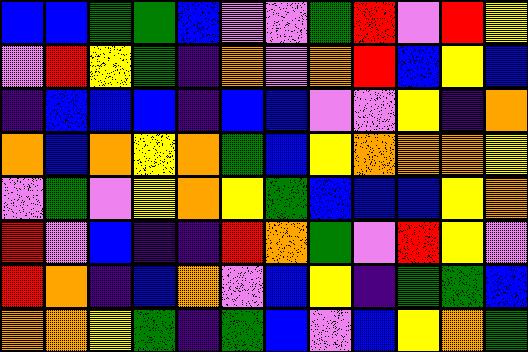[["blue", "blue", "green", "green", "blue", "violet", "violet", "green", "red", "violet", "red", "yellow"], ["violet", "red", "yellow", "green", "indigo", "orange", "violet", "orange", "red", "blue", "yellow", "blue"], ["indigo", "blue", "blue", "blue", "indigo", "blue", "blue", "violet", "violet", "yellow", "indigo", "orange"], ["orange", "blue", "orange", "yellow", "orange", "green", "blue", "yellow", "orange", "orange", "orange", "yellow"], ["violet", "green", "violet", "yellow", "orange", "yellow", "green", "blue", "blue", "blue", "yellow", "orange"], ["red", "violet", "blue", "indigo", "indigo", "red", "orange", "green", "violet", "red", "yellow", "violet"], ["red", "orange", "indigo", "blue", "orange", "violet", "blue", "yellow", "indigo", "green", "green", "blue"], ["orange", "orange", "yellow", "green", "indigo", "green", "blue", "violet", "blue", "yellow", "orange", "green"]]